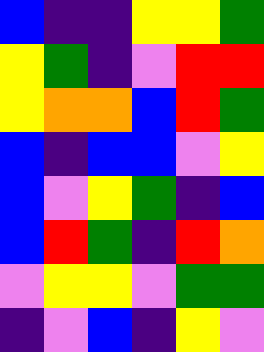[["blue", "indigo", "indigo", "yellow", "yellow", "green"], ["yellow", "green", "indigo", "violet", "red", "red"], ["yellow", "orange", "orange", "blue", "red", "green"], ["blue", "indigo", "blue", "blue", "violet", "yellow"], ["blue", "violet", "yellow", "green", "indigo", "blue"], ["blue", "red", "green", "indigo", "red", "orange"], ["violet", "yellow", "yellow", "violet", "green", "green"], ["indigo", "violet", "blue", "indigo", "yellow", "violet"]]